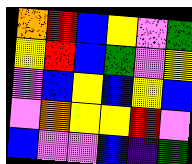[["orange", "red", "blue", "yellow", "violet", "green"], ["yellow", "red", "blue", "green", "violet", "yellow"], ["violet", "blue", "yellow", "blue", "yellow", "blue"], ["violet", "orange", "yellow", "yellow", "red", "violet"], ["blue", "violet", "violet", "blue", "indigo", "green"]]